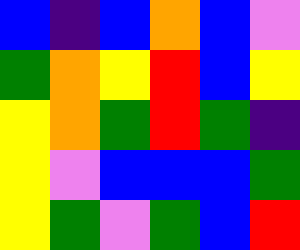[["blue", "indigo", "blue", "orange", "blue", "violet"], ["green", "orange", "yellow", "red", "blue", "yellow"], ["yellow", "orange", "green", "red", "green", "indigo"], ["yellow", "violet", "blue", "blue", "blue", "green"], ["yellow", "green", "violet", "green", "blue", "red"]]